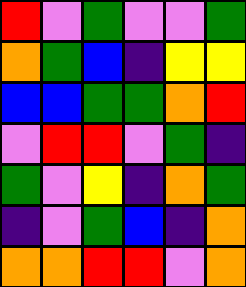[["red", "violet", "green", "violet", "violet", "green"], ["orange", "green", "blue", "indigo", "yellow", "yellow"], ["blue", "blue", "green", "green", "orange", "red"], ["violet", "red", "red", "violet", "green", "indigo"], ["green", "violet", "yellow", "indigo", "orange", "green"], ["indigo", "violet", "green", "blue", "indigo", "orange"], ["orange", "orange", "red", "red", "violet", "orange"]]